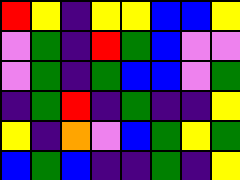[["red", "yellow", "indigo", "yellow", "yellow", "blue", "blue", "yellow"], ["violet", "green", "indigo", "red", "green", "blue", "violet", "violet"], ["violet", "green", "indigo", "green", "blue", "blue", "violet", "green"], ["indigo", "green", "red", "indigo", "green", "indigo", "indigo", "yellow"], ["yellow", "indigo", "orange", "violet", "blue", "green", "yellow", "green"], ["blue", "green", "blue", "indigo", "indigo", "green", "indigo", "yellow"]]